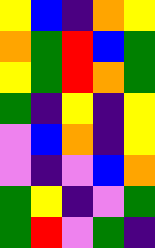[["yellow", "blue", "indigo", "orange", "yellow"], ["orange", "green", "red", "blue", "green"], ["yellow", "green", "red", "orange", "green"], ["green", "indigo", "yellow", "indigo", "yellow"], ["violet", "blue", "orange", "indigo", "yellow"], ["violet", "indigo", "violet", "blue", "orange"], ["green", "yellow", "indigo", "violet", "green"], ["green", "red", "violet", "green", "indigo"]]